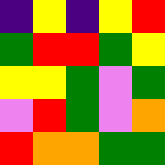[["indigo", "yellow", "indigo", "yellow", "red"], ["green", "red", "red", "green", "yellow"], ["yellow", "yellow", "green", "violet", "green"], ["violet", "red", "green", "violet", "orange"], ["red", "orange", "orange", "green", "green"]]